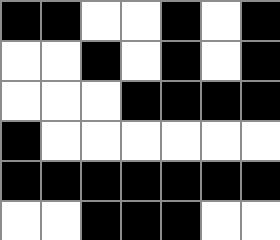[["black", "black", "white", "white", "black", "white", "black"], ["white", "white", "black", "white", "black", "white", "black"], ["white", "white", "white", "black", "black", "black", "black"], ["black", "white", "white", "white", "white", "white", "white"], ["black", "black", "black", "black", "black", "black", "black"], ["white", "white", "black", "black", "black", "white", "white"]]